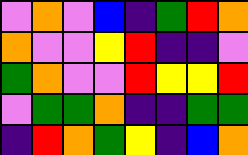[["violet", "orange", "violet", "blue", "indigo", "green", "red", "orange"], ["orange", "violet", "violet", "yellow", "red", "indigo", "indigo", "violet"], ["green", "orange", "violet", "violet", "red", "yellow", "yellow", "red"], ["violet", "green", "green", "orange", "indigo", "indigo", "green", "green"], ["indigo", "red", "orange", "green", "yellow", "indigo", "blue", "orange"]]